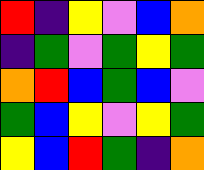[["red", "indigo", "yellow", "violet", "blue", "orange"], ["indigo", "green", "violet", "green", "yellow", "green"], ["orange", "red", "blue", "green", "blue", "violet"], ["green", "blue", "yellow", "violet", "yellow", "green"], ["yellow", "blue", "red", "green", "indigo", "orange"]]